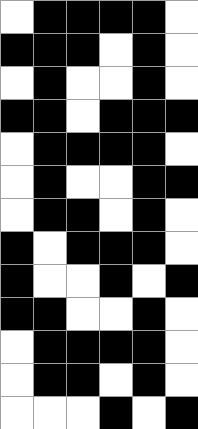[["white", "black", "black", "black", "black", "white"], ["black", "black", "black", "white", "black", "white"], ["white", "black", "white", "white", "black", "white"], ["black", "black", "white", "black", "black", "black"], ["white", "black", "black", "black", "black", "white"], ["white", "black", "white", "white", "black", "black"], ["white", "black", "black", "white", "black", "white"], ["black", "white", "black", "black", "black", "white"], ["black", "white", "white", "black", "white", "black"], ["black", "black", "white", "white", "black", "white"], ["white", "black", "black", "black", "black", "white"], ["white", "black", "black", "white", "black", "white"], ["white", "white", "white", "black", "white", "black"]]